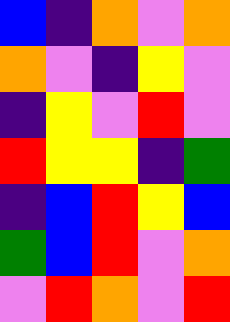[["blue", "indigo", "orange", "violet", "orange"], ["orange", "violet", "indigo", "yellow", "violet"], ["indigo", "yellow", "violet", "red", "violet"], ["red", "yellow", "yellow", "indigo", "green"], ["indigo", "blue", "red", "yellow", "blue"], ["green", "blue", "red", "violet", "orange"], ["violet", "red", "orange", "violet", "red"]]